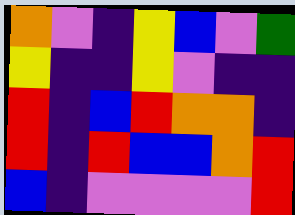[["orange", "violet", "indigo", "yellow", "blue", "violet", "green"], ["yellow", "indigo", "indigo", "yellow", "violet", "indigo", "indigo"], ["red", "indigo", "blue", "red", "orange", "orange", "indigo"], ["red", "indigo", "red", "blue", "blue", "orange", "red"], ["blue", "indigo", "violet", "violet", "violet", "violet", "red"]]